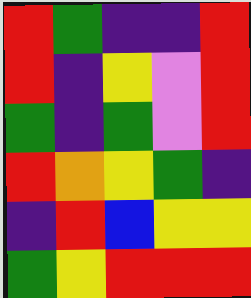[["red", "green", "indigo", "indigo", "red"], ["red", "indigo", "yellow", "violet", "red"], ["green", "indigo", "green", "violet", "red"], ["red", "orange", "yellow", "green", "indigo"], ["indigo", "red", "blue", "yellow", "yellow"], ["green", "yellow", "red", "red", "red"]]